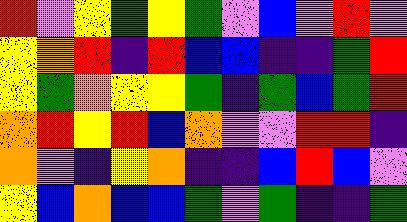[["red", "violet", "yellow", "green", "yellow", "green", "violet", "blue", "violet", "red", "violet"], ["yellow", "orange", "red", "indigo", "red", "blue", "blue", "indigo", "indigo", "green", "red"], ["yellow", "green", "orange", "yellow", "yellow", "green", "indigo", "green", "blue", "green", "red"], ["orange", "red", "yellow", "red", "blue", "orange", "violet", "violet", "red", "red", "indigo"], ["orange", "violet", "indigo", "yellow", "orange", "indigo", "indigo", "blue", "red", "blue", "violet"], ["yellow", "blue", "orange", "blue", "blue", "green", "violet", "green", "indigo", "indigo", "green"]]